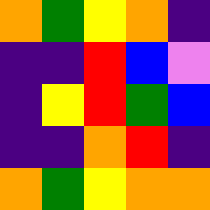[["orange", "green", "yellow", "orange", "indigo"], ["indigo", "indigo", "red", "blue", "violet"], ["indigo", "yellow", "red", "green", "blue"], ["indigo", "indigo", "orange", "red", "indigo"], ["orange", "green", "yellow", "orange", "orange"]]